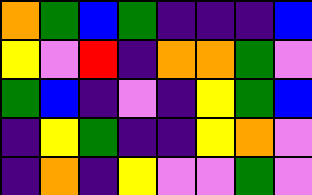[["orange", "green", "blue", "green", "indigo", "indigo", "indigo", "blue"], ["yellow", "violet", "red", "indigo", "orange", "orange", "green", "violet"], ["green", "blue", "indigo", "violet", "indigo", "yellow", "green", "blue"], ["indigo", "yellow", "green", "indigo", "indigo", "yellow", "orange", "violet"], ["indigo", "orange", "indigo", "yellow", "violet", "violet", "green", "violet"]]